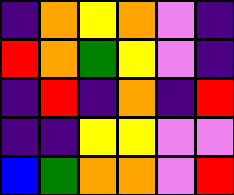[["indigo", "orange", "yellow", "orange", "violet", "indigo"], ["red", "orange", "green", "yellow", "violet", "indigo"], ["indigo", "red", "indigo", "orange", "indigo", "red"], ["indigo", "indigo", "yellow", "yellow", "violet", "violet"], ["blue", "green", "orange", "orange", "violet", "red"]]